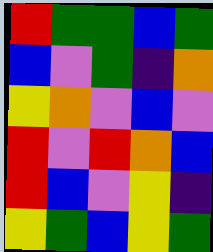[["red", "green", "green", "blue", "green"], ["blue", "violet", "green", "indigo", "orange"], ["yellow", "orange", "violet", "blue", "violet"], ["red", "violet", "red", "orange", "blue"], ["red", "blue", "violet", "yellow", "indigo"], ["yellow", "green", "blue", "yellow", "green"]]